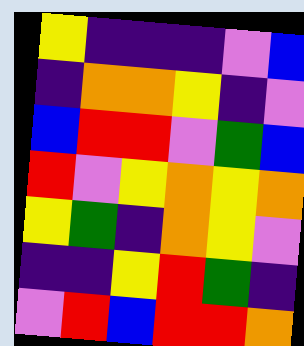[["yellow", "indigo", "indigo", "indigo", "violet", "blue"], ["indigo", "orange", "orange", "yellow", "indigo", "violet"], ["blue", "red", "red", "violet", "green", "blue"], ["red", "violet", "yellow", "orange", "yellow", "orange"], ["yellow", "green", "indigo", "orange", "yellow", "violet"], ["indigo", "indigo", "yellow", "red", "green", "indigo"], ["violet", "red", "blue", "red", "red", "orange"]]